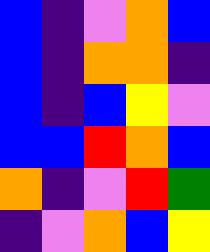[["blue", "indigo", "violet", "orange", "blue"], ["blue", "indigo", "orange", "orange", "indigo"], ["blue", "indigo", "blue", "yellow", "violet"], ["blue", "blue", "red", "orange", "blue"], ["orange", "indigo", "violet", "red", "green"], ["indigo", "violet", "orange", "blue", "yellow"]]